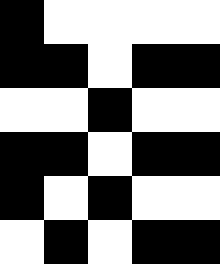[["black", "white", "white", "white", "white"], ["black", "black", "white", "black", "black"], ["white", "white", "black", "white", "white"], ["black", "black", "white", "black", "black"], ["black", "white", "black", "white", "white"], ["white", "black", "white", "black", "black"]]